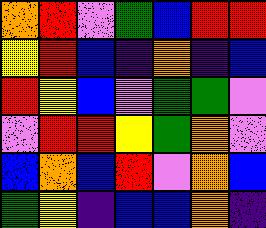[["orange", "red", "violet", "green", "blue", "red", "red"], ["yellow", "red", "blue", "indigo", "orange", "indigo", "blue"], ["red", "yellow", "blue", "violet", "green", "green", "violet"], ["violet", "red", "red", "yellow", "green", "orange", "violet"], ["blue", "orange", "blue", "red", "violet", "orange", "blue"], ["green", "yellow", "indigo", "blue", "blue", "orange", "indigo"]]